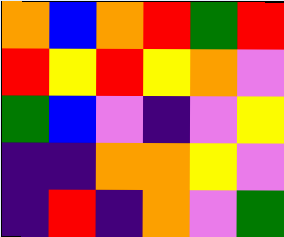[["orange", "blue", "orange", "red", "green", "red"], ["red", "yellow", "red", "yellow", "orange", "violet"], ["green", "blue", "violet", "indigo", "violet", "yellow"], ["indigo", "indigo", "orange", "orange", "yellow", "violet"], ["indigo", "red", "indigo", "orange", "violet", "green"]]